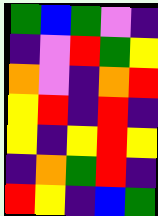[["green", "blue", "green", "violet", "indigo"], ["indigo", "violet", "red", "green", "yellow"], ["orange", "violet", "indigo", "orange", "red"], ["yellow", "red", "indigo", "red", "indigo"], ["yellow", "indigo", "yellow", "red", "yellow"], ["indigo", "orange", "green", "red", "indigo"], ["red", "yellow", "indigo", "blue", "green"]]